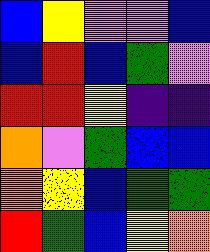[["blue", "yellow", "violet", "violet", "blue"], ["blue", "red", "blue", "green", "violet"], ["red", "red", "yellow", "indigo", "indigo"], ["orange", "violet", "green", "blue", "blue"], ["orange", "yellow", "blue", "green", "green"], ["red", "green", "blue", "yellow", "orange"]]